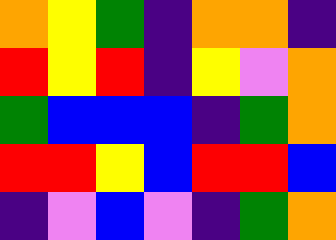[["orange", "yellow", "green", "indigo", "orange", "orange", "indigo"], ["red", "yellow", "red", "indigo", "yellow", "violet", "orange"], ["green", "blue", "blue", "blue", "indigo", "green", "orange"], ["red", "red", "yellow", "blue", "red", "red", "blue"], ["indigo", "violet", "blue", "violet", "indigo", "green", "orange"]]